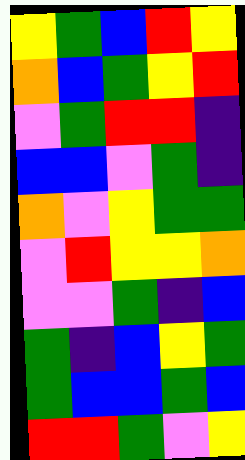[["yellow", "green", "blue", "red", "yellow"], ["orange", "blue", "green", "yellow", "red"], ["violet", "green", "red", "red", "indigo"], ["blue", "blue", "violet", "green", "indigo"], ["orange", "violet", "yellow", "green", "green"], ["violet", "red", "yellow", "yellow", "orange"], ["violet", "violet", "green", "indigo", "blue"], ["green", "indigo", "blue", "yellow", "green"], ["green", "blue", "blue", "green", "blue"], ["red", "red", "green", "violet", "yellow"]]